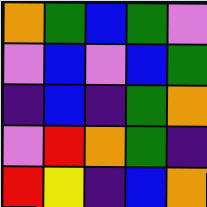[["orange", "green", "blue", "green", "violet"], ["violet", "blue", "violet", "blue", "green"], ["indigo", "blue", "indigo", "green", "orange"], ["violet", "red", "orange", "green", "indigo"], ["red", "yellow", "indigo", "blue", "orange"]]